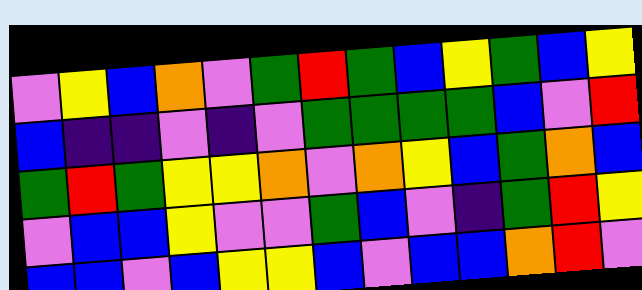[["violet", "yellow", "blue", "orange", "violet", "green", "red", "green", "blue", "yellow", "green", "blue", "yellow"], ["blue", "indigo", "indigo", "violet", "indigo", "violet", "green", "green", "green", "green", "blue", "violet", "red"], ["green", "red", "green", "yellow", "yellow", "orange", "violet", "orange", "yellow", "blue", "green", "orange", "blue"], ["violet", "blue", "blue", "yellow", "violet", "violet", "green", "blue", "violet", "indigo", "green", "red", "yellow"], ["blue", "blue", "violet", "blue", "yellow", "yellow", "blue", "violet", "blue", "blue", "orange", "red", "violet"]]